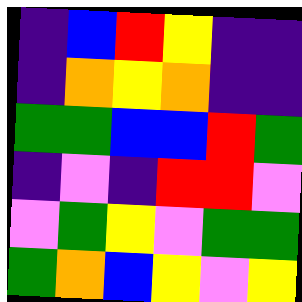[["indigo", "blue", "red", "yellow", "indigo", "indigo"], ["indigo", "orange", "yellow", "orange", "indigo", "indigo"], ["green", "green", "blue", "blue", "red", "green"], ["indigo", "violet", "indigo", "red", "red", "violet"], ["violet", "green", "yellow", "violet", "green", "green"], ["green", "orange", "blue", "yellow", "violet", "yellow"]]